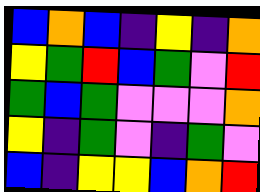[["blue", "orange", "blue", "indigo", "yellow", "indigo", "orange"], ["yellow", "green", "red", "blue", "green", "violet", "red"], ["green", "blue", "green", "violet", "violet", "violet", "orange"], ["yellow", "indigo", "green", "violet", "indigo", "green", "violet"], ["blue", "indigo", "yellow", "yellow", "blue", "orange", "red"]]